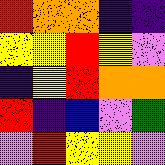[["red", "orange", "orange", "indigo", "indigo"], ["yellow", "yellow", "red", "yellow", "violet"], ["indigo", "yellow", "red", "orange", "orange"], ["red", "indigo", "blue", "violet", "green"], ["violet", "red", "yellow", "yellow", "violet"]]